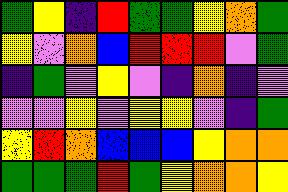[["green", "yellow", "indigo", "red", "green", "green", "yellow", "orange", "green"], ["yellow", "violet", "orange", "blue", "red", "red", "red", "violet", "green"], ["indigo", "green", "violet", "yellow", "violet", "indigo", "orange", "indigo", "violet"], ["violet", "violet", "yellow", "violet", "yellow", "yellow", "violet", "indigo", "green"], ["yellow", "red", "orange", "blue", "blue", "blue", "yellow", "orange", "orange"], ["green", "green", "green", "red", "green", "yellow", "orange", "orange", "yellow"]]